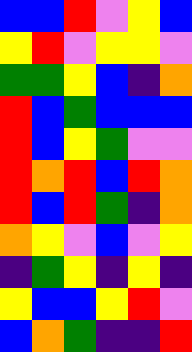[["blue", "blue", "red", "violet", "yellow", "blue"], ["yellow", "red", "violet", "yellow", "yellow", "violet"], ["green", "green", "yellow", "blue", "indigo", "orange"], ["red", "blue", "green", "blue", "blue", "blue"], ["red", "blue", "yellow", "green", "violet", "violet"], ["red", "orange", "red", "blue", "red", "orange"], ["red", "blue", "red", "green", "indigo", "orange"], ["orange", "yellow", "violet", "blue", "violet", "yellow"], ["indigo", "green", "yellow", "indigo", "yellow", "indigo"], ["yellow", "blue", "blue", "yellow", "red", "violet"], ["blue", "orange", "green", "indigo", "indigo", "red"]]